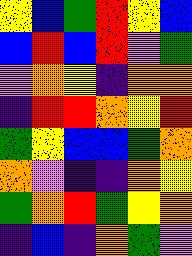[["yellow", "blue", "green", "red", "yellow", "blue"], ["blue", "red", "blue", "red", "violet", "green"], ["violet", "orange", "yellow", "indigo", "orange", "orange"], ["indigo", "red", "red", "orange", "yellow", "red"], ["green", "yellow", "blue", "blue", "green", "orange"], ["orange", "violet", "indigo", "indigo", "orange", "yellow"], ["green", "orange", "red", "green", "yellow", "orange"], ["indigo", "blue", "indigo", "orange", "green", "violet"]]